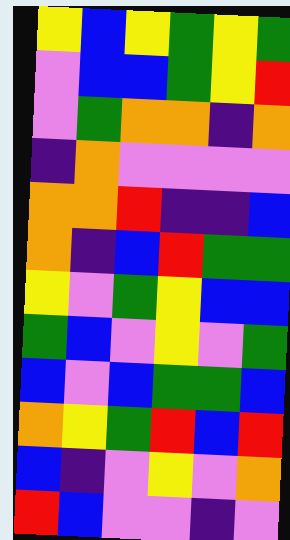[["yellow", "blue", "yellow", "green", "yellow", "green"], ["violet", "blue", "blue", "green", "yellow", "red"], ["violet", "green", "orange", "orange", "indigo", "orange"], ["indigo", "orange", "violet", "violet", "violet", "violet"], ["orange", "orange", "red", "indigo", "indigo", "blue"], ["orange", "indigo", "blue", "red", "green", "green"], ["yellow", "violet", "green", "yellow", "blue", "blue"], ["green", "blue", "violet", "yellow", "violet", "green"], ["blue", "violet", "blue", "green", "green", "blue"], ["orange", "yellow", "green", "red", "blue", "red"], ["blue", "indigo", "violet", "yellow", "violet", "orange"], ["red", "blue", "violet", "violet", "indigo", "violet"]]